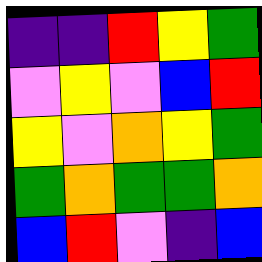[["indigo", "indigo", "red", "yellow", "green"], ["violet", "yellow", "violet", "blue", "red"], ["yellow", "violet", "orange", "yellow", "green"], ["green", "orange", "green", "green", "orange"], ["blue", "red", "violet", "indigo", "blue"]]